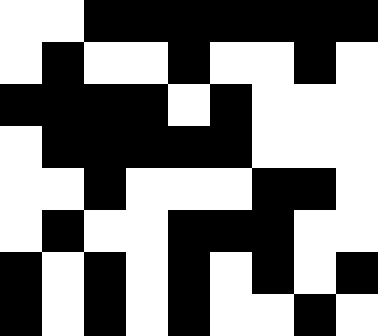[["white", "white", "black", "black", "black", "black", "black", "black", "black"], ["white", "black", "white", "white", "black", "white", "white", "black", "white"], ["black", "black", "black", "black", "white", "black", "white", "white", "white"], ["white", "black", "black", "black", "black", "black", "white", "white", "white"], ["white", "white", "black", "white", "white", "white", "black", "black", "white"], ["white", "black", "white", "white", "black", "black", "black", "white", "white"], ["black", "white", "black", "white", "black", "white", "black", "white", "black"], ["black", "white", "black", "white", "black", "white", "white", "black", "white"]]